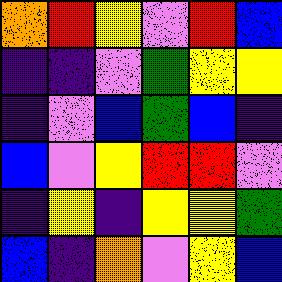[["orange", "red", "yellow", "violet", "red", "blue"], ["indigo", "indigo", "violet", "green", "yellow", "yellow"], ["indigo", "violet", "blue", "green", "blue", "indigo"], ["blue", "violet", "yellow", "red", "red", "violet"], ["indigo", "yellow", "indigo", "yellow", "yellow", "green"], ["blue", "indigo", "orange", "violet", "yellow", "blue"]]